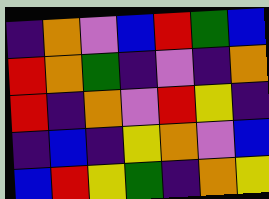[["indigo", "orange", "violet", "blue", "red", "green", "blue"], ["red", "orange", "green", "indigo", "violet", "indigo", "orange"], ["red", "indigo", "orange", "violet", "red", "yellow", "indigo"], ["indigo", "blue", "indigo", "yellow", "orange", "violet", "blue"], ["blue", "red", "yellow", "green", "indigo", "orange", "yellow"]]